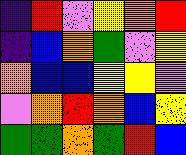[["indigo", "red", "violet", "yellow", "orange", "red"], ["indigo", "blue", "orange", "green", "violet", "yellow"], ["orange", "blue", "blue", "yellow", "yellow", "violet"], ["violet", "orange", "red", "orange", "blue", "yellow"], ["green", "green", "orange", "green", "red", "blue"]]